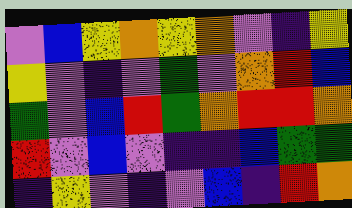[["violet", "blue", "yellow", "orange", "yellow", "orange", "violet", "indigo", "yellow"], ["yellow", "violet", "indigo", "violet", "green", "violet", "orange", "red", "blue"], ["green", "violet", "blue", "red", "green", "orange", "red", "red", "orange"], ["red", "violet", "blue", "violet", "indigo", "indigo", "blue", "green", "green"], ["indigo", "yellow", "violet", "indigo", "violet", "blue", "indigo", "red", "orange"]]